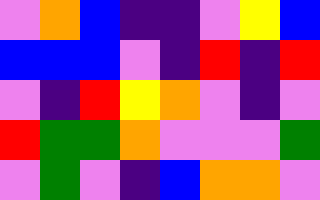[["violet", "orange", "blue", "indigo", "indigo", "violet", "yellow", "blue"], ["blue", "blue", "blue", "violet", "indigo", "red", "indigo", "red"], ["violet", "indigo", "red", "yellow", "orange", "violet", "indigo", "violet"], ["red", "green", "green", "orange", "violet", "violet", "violet", "green"], ["violet", "green", "violet", "indigo", "blue", "orange", "orange", "violet"]]